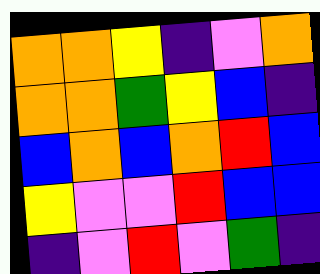[["orange", "orange", "yellow", "indigo", "violet", "orange"], ["orange", "orange", "green", "yellow", "blue", "indigo"], ["blue", "orange", "blue", "orange", "red", "blue"], ["yellow", "violet", "violet", "red", "blue", "blue"], ["indigo", "violet", "red", "violet", "green", "indigo"]]